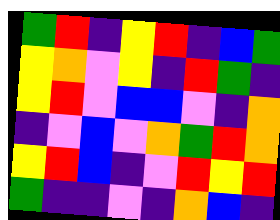[["green", "red", "indigo", "yellow", "red", "indigo", "blue", "green"], ["yellow", "orange", "violet", "yellow", "indigo", "red", "green", "indigo"], ["yellow", "red", "violet", "blue", "blue", "violet", "indigo", "orange"], ["indigo", "violet", "blue", "violet", "orange", "green", "red", "orange"], ["yellow", "red", "blue", "indigo", "violet", "red", "yellow", "red"], ["green", "indigo", "indigo", "violet", "indigo", "orange", "blue", "indigo"]]